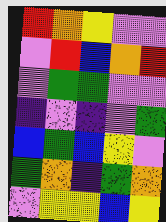[["red", "orange", "yellow", "violet", "violet"], ["violet", "red", "blue", "orange", "red"], ["violet", "green", "green", "violet", "violet"], ["indigo", "violet", "indigo", "violet", "green"], ["blue", "green", "blue", "yellow", "violet"], ["green", "orange", "indigo", "green", "orange"], ["violet", "yellow", "yellow", "blue", "yellow"]]